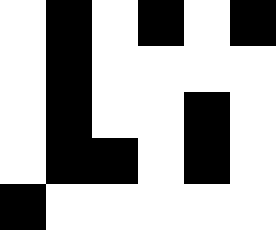[["white", "black", "white", "black", "white", "black"], ["white", "black", "white", "white", "white", "white"], ["white", "black", "white", "white", "black", "white"], ["white", "black", "black", "white", "black", "white"], ["black", "white", "white", "white", "white", "white"]]